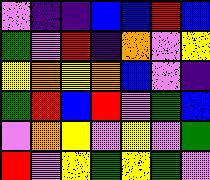[["violet", "indigo", "indigo", "blue", "blue", "red", "blue"], ["green", "violet", "red", "indigo", "orange", "violet", "yellow"], ["yellow", "orange", "yellow", "orange", "blue", "violet", "indigo"], ["green", "red", "blue", "red", "violet", "green", "blue"], ["violet", "orange", "yellow", "violet", "yellow", "violet", "green"], ["red", "violet", "yellow", "green", "yellow", "green", "violet"]]